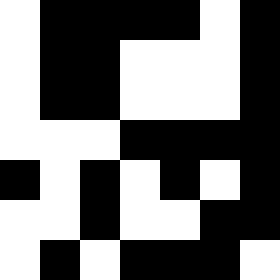[["white", "black", "black", "black", "black", "white", "black"], ["white", "black", "black", "white", "white", "white", "black"], ["white", "black", "black", "white", "white", "white", "black"], ["white", "white", "white", "black", "black", "black", "black"], ["black", "white", "black", "white", "black", "white", "black"], ["white", "white", "black", "white", "white", "black", "black"], ["white", "black", "white", "black", "black", "black", "white"]]